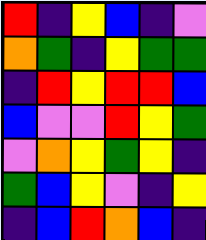[["red", "indigo", "yellow", "blue", "indigo", "violet"], ["orange", "green", "indigo", "yellow", "green", "green"], ["indigo", "red", "yellow", "red", "red", "blue"], ["blue", "violet", "violet", "red", "yellow", "green"], ["violet", "orange", "yellow", "green", "yellow", "indigo"], ["green", "blue", "yellow", "violet", "indigo", "yellow"], ["indigo", "blue", "red", "orange", "blue", "indigo"]]